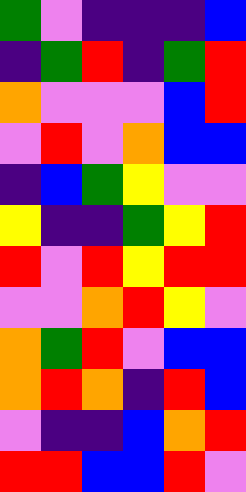[["green", "violet", "indigo", "indigo", "indigo", "blue"], ["indigo", "green", "red", "indigo", "green", "red"], ["orange", "violet", "violet", "violet", "blue", "red"], ["violet", "red", "violet", "orange", "blue", "blue"], ["indigo", "blue", "green", "yellow", "violet", "violet"], ["yellow", "indigo", "indigo", "green", "yellow", "red"], ["red", "violet", "red", "yellow", "red", "red"], ["violet", "violet", "orange", "red", "yellow", "violet"], ["orange", "green", "red", "violet", "blue", "blue"], ["orange", "red", "orange", "indigo", "red", "blue"], ["violet", "indigo", "indigo", "blue", "orange", "red"], ["red", "red", "blue", "blue", "red", "violet"]]